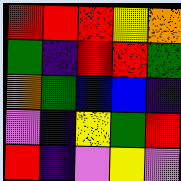[["red", "red", "red", "yellow", "orange"], ["green", "indigo", "red", "red", "green"], ["orange", "green", "blue", "blue", "indigo"], ["violet", "indigo", "yellow", "green", "red"], ["red", "indigo", "violet", "yellow", "violet"]]